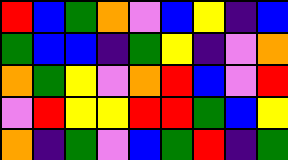[["red", "blue", "green", "orange", "violet", "blue", "yellow", "indigo", "blue"], ["green", "blue", "blue", "indigo", "green", "yellow", "indigo", "violet", "orange"], ["orange", "green", "yellow", "violet", "orange", "red", "blue", "violet", "red"], ["violet", "red", "yellow", "yellow", "red", "red", "green", "blue", "yellow"], ["orange", "indigo", "green", "violet", "blue", "green", "red", "indigo", "green"]]